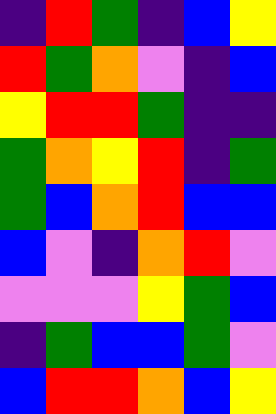[["indigo", "red", "green", "indigo", "blue", "yellow"], ["red", "green", "orange", "violet", "indigo", "blue"], ["yellow", "red", "red", "green", "indigo", "indigo"], ["green", "orange", "yellow", "red", "indigo", "green"], ["green", "blue", "orange", "red", "blue", "blue"], ["blue", "violet", "indigo", "orange", "red", "violet"], ["violet", "violet", "violet", "yellow", "green", "blue"], ["indigo", "green", "blue", "blue", "green", "violet"], ["blue", "red", "red", "orange", "blue", "yellow"]]